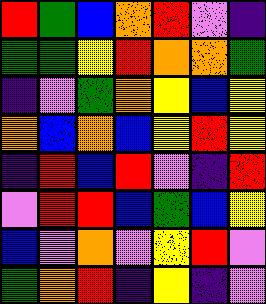[["red", "green", "blue", "orange", "red", "violet", "indigo"], ["green", "green", "yellow", "red", "orange", "orange", "green"], ["indigo", "violet", "green", "orange", "yellow", "blue", "yellow"], ["orange", "blue", "orange", "blue", "yellow", "red", "yellow"], ["indigo", "red", "blue", "red", "violet", "indigo", "red"], ["violet", "red", "red", "blue", "green", "blue", "yellow"], ["blue", "violet", "orange", "violet", "yellow", "red", "violet"], ["green", "orange", "red", "indigo", "yellow", "indigo", "violet"]]